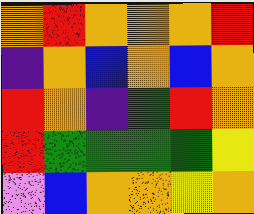[["orange", "red", "orange", "orange", "orange", "red"], ["indigo", "orange", "blue", "orange", "blue", "orange"], ["red", "orange", "indigo", "green", "red", "orange"], ["red", "green", "green", "green", "green", "yellow"], ["violet", "blue", "orange", "orange", "yellow", "orange"]]